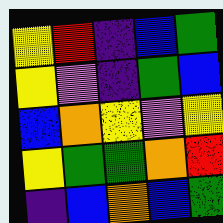[["yellow", "red", "indigo", "blue", "green"], ["yellow", "violet", "indigo", "green", "blue"], ["blue", "orange", "yellow", "violet", "yellow"], ["yellow", "green", "green", "orange", "red"], ["indigo", "blue", "orange", "blue", "green"]]